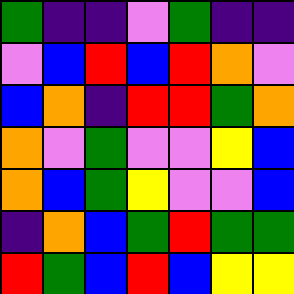[["green", "indigo", "indigo", "violet", "green", "indigo", "indigo"], ["violet", "blue", "red", "blue", "red", "orange", "violet"], ["blue", "orange", "indigo", "red", "red", "green", "orange"], ["orange", "violet", "green", "violet", "violet", "yellow", "blue"], ["orange", "blue", "green", "yellow", "violet", "violet", "blue"], ["indigo", "orange", "blue", "green", "red", "green", "green"], ["red", "green", "blue", "red", "blue", "yellow", "yellow"]]